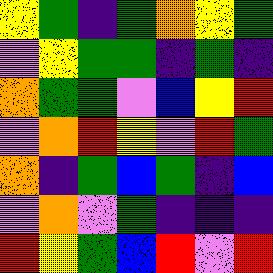[["yellow", "green", "indigo", "green", "orange", "yellow", "green"], ["violet", "yellow", "green", "green", "indigo", "green", "indigo"], ["orange", "green", "green", "violet", "blue", "yellow", "red"], ["violet", "orange", "red", "yellow", "violet", "red", "green"], ["orange", "indigo", "green", "blue", "green", "indigo", "blue"], ["violet", "orange", "violet", "green", "indigo", "indigo", "indigo"], ["red", "yellow", "green", "blue", "red", "violet", "red"]]